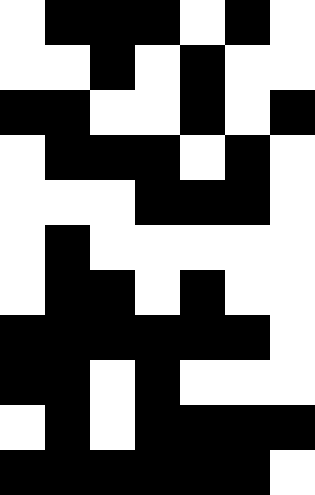[["white", "black", "black", "black", "white", "black", "white"], ["white", "white", "black", "white", "black", "white", "white"], ["black", "black", "white", "white", "black", "white", "black"], ["white", "black", "black", "black", "white", "black", "white"], ["white", "white", "white", "black", "black", "black", "white"], ["white", "black", "white", "white", "white", "white", "white"], ["white", "black", "black", "white", "black", "white", "white"], ["black", "black", "black", "black", "black", "black", "white"], ["black", "black", "white", "black", "white", "white", "white"], ["white", "black", "white", "black", "black", "black", "black"], ["black", "black", "black", "black", "black", "black", "white"]]